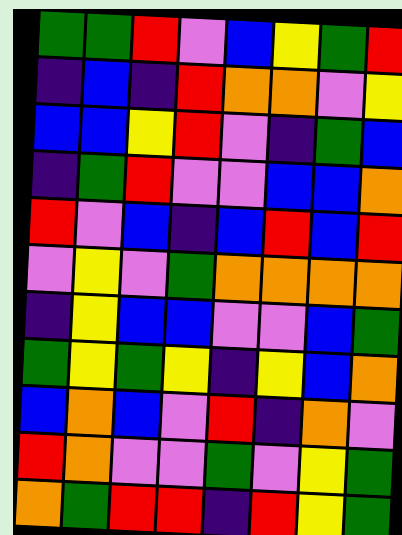[["green", "green", "red", "violet", "blue", "yellow", "green", "red"], ["indigo", "blue", "indigo", "red", "orange", "orange", "violet", "yellow"], ["blue", "blue", "yellow", "red", "violet", "indigo", "green", "blue"], ["indigo", "green", "red", "violet", "violet", "blue", "blue", "orange"], ["red", "violet", "blue", "indigo", "blue", "red", "blue", "red"], ["violet", "yellow", "violet", "green", "orange", "orange", "orange", "orange"], ["indigo", "yellow", "blue", "blue", "violet", "violet", "blue", "green"], ["green", "yellow", "green", "yellow", "indigo", "yellow", "blue", "orange"], ["blue", "orange", "blue", "violet", "red", "indigo", "orange", "violet"], ["red", "orange", "violet", "violet", "green", "violet", "yellow", "green"], ["orange", "green", "red", "red", "indigo", "red", "yellow", "green"]]